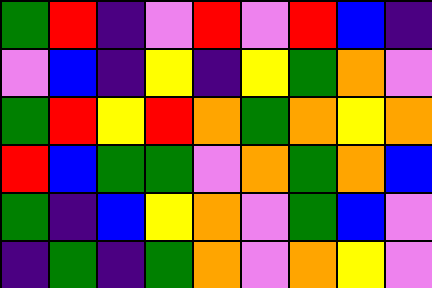[["green", "red", "indigo", "violet", "red", "violet", "red", "blue", "indigo"], ["violet", "blue", "indigo", "yellow", "indigo", "yellow", "green", "orange", "violet"], ["green", "red", "yellow", "red", "orange", "green", "orange", "yellow", "orange"], ["red", "blue", "green", "green", "violet", "orange", "green", "orange", "blue"], ["green", "indigo", "blue", "yellow", "orange", "violet", "green", "blue", "violet"], ["indigo", "green", "indigo", "green", "orange", "violet", "orange", "yellow", "violet"]]